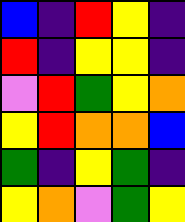[["blue", "indigo", "red", "yellow", "indigo"], ["red", "indigo", "yellow", "yellow", "indigo"], ["violet", "red", "green", "yellow", "orange"], ["yellow", "red", "orange", "orange", "blue"], ["green", "indigo", "yellow", "green", "indigo"], ["yellow", "orange", "violet", "green", "yellow"]]